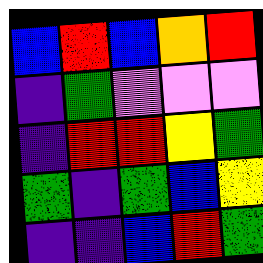[["blue", "red", "blue", "orange", "red"], ["indigo", "green", "violet", "violet", "violet"], ["indigo", "red", "red", "yellow", "green"], ["green", "indigo", "green", "blue", "yellow"], ["indigo", "indigo", "blue", "red", "green"]]